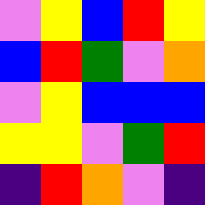[["violet", "yellow", "blue", "red", "yellow"], ["blue", "red", "green", "violet", "orange"], ["violet", "yellow", "blue", "blue", "blue"], ["yellow", "yellow", "violet", "green", "red"], ["indigo", "red", "orange", "violet", "indigo"]]